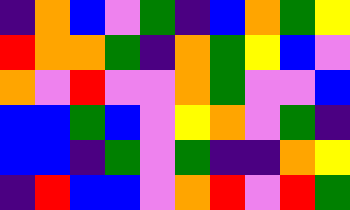[["indigo", "orange", "blue", "violet", "green", "indigo", "blue", "orange", "green", "yellow"], ["red", "orange", "orange", "green", "indigo", "orange", "green", "yellow", "blue", "violet"], ["orange", "violet", "red", "violet", "violet", "orange", "green", "violet", "violet", "blue"], ["blue", "blue", "green", "blue", "violet", "yellow", "orange", "violet", "green", "indigo"], ["blue", "blue", "indigo", "green", "violet", "green", "indigo", "indigo", "orange", "yellow"], ["indigo", "red", "blue", "blue", "violet", "orange", "red", "violet", "red", "green"]]